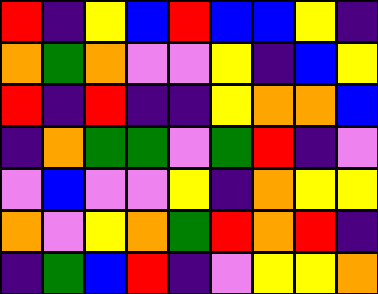[["red", "indigo", "yellow", "blue", "red", "blue", "blue", "yellow", "indigo"], ["orange", "green", "orange", "violet", "violet", "yellow", "indigo", "blue", "yellow"], ["red", "indigo", "red", "indigo", "indigo", "yellow", "orange", "orange", "blue"], ["indigo", "orange", "green", "green", "violet", "green", "red", "indigo", "violet"], ["violet", "blue", "violet", "violet", "yellow", "indigo", "orange", "yellow", "yellow"], ["orange", "violet", "yellow", "orange", "green", "red", "orange", "red", "indigo"], ["indigo", "green", "blue", "red", "indigo", "violet", "yellow", "yellow", "orange"]]